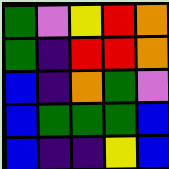[["green", "violet", "yellow", "red", "orange"], ["green", "indigo", "red", "red", "orange"], ["blue", "indigo", "orange", "green", "violet"], ["blue", "green", "green", "green", "blue"], ["blue", "indigo", "indigo", "yellow", "blue"]]